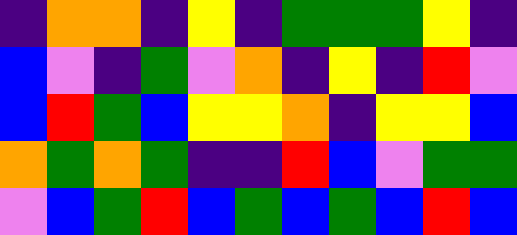[["indigo", "orange", "orange", "indigo", "yellow", "indigo", "green", "green", "green", "yellow", "indigo"], ["blue", "violet", "indigo", "green", "violet", "orange", "indigo", "yellow", "indigo", "red", "violet"], ["blue", "red", "green", "blue", "yellow", "yellow", "orange", "indigo", "yellow", "yellow", "blue"], ["orange", "green", "orange", "green", "indigo", "indigo", "red", "blue", "violet", "green", "green"], ["violet", "blue", "green", "red", "blue", "green", "blue", "green", "blue", "red", "blue"]]